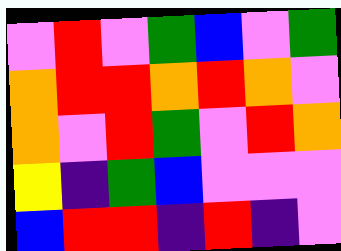[["violet", "red", "violet", "green", "blue", "violet", "green"], ["orange", "red", "red", "orange", "red", "orange", "violet"], ["orange", "violet", "red", "green", "violet", "red", "orange"], ["yellow", "indigo", "green", "blue", "violet", "violet", "violet"], ["blue", "red", "red", "indigo", "red", "indigo", "violet"]]